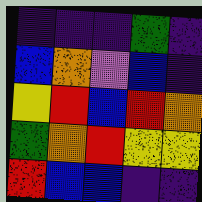[["indigo", "indigo", "indigo", "green", "indigo"], ["blue", "orange", "violet", "blue", "indigo"], ["yellow", "red", "blue", "red", "orange"], ["green", "orange", "red", "yellow", "yellow"], ["red", "blue", "blue", "indigo", "indigo"]]